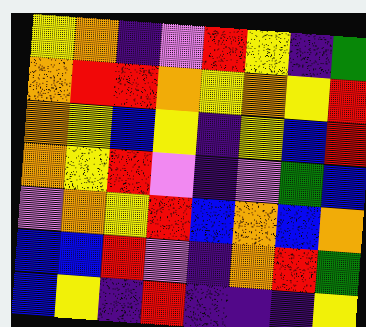[["yellow", "orange", "indigo", "violet", "red", "yellow", "indigo", "green"], ["orange", "red", "red", "orange", "yellow", "orange", "yellow", "red"], ["orange", "yellow", "blue", "yellow", "indigo", "yellow", "blue", "red"], ["orange", "yellow", "red", "violet", "indigo", "violet", "green", "blue"], ["violet", "orange", "yellow", "red", "blue", "orange", "blue", "orange"], ["blue", "blue", "red", "violet", "indigo", "orange", "red", "green"], ["blue", "yellow", "indigo", "red", "indigo", "indigo", "indigo", "yellow"]]